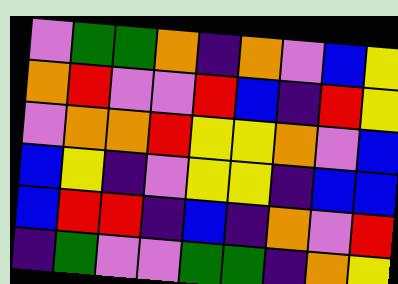[["violet", "green", "green", "orange", "indigo", "orange", "violet", "blue", "yellow"], ["orange", "red", "violet", "violet", "red", "blue", "indigo", "red", "yellow"], ["violet", "orange", "orange", "red", "yellow", "yellow", "orange", "violet", "blue"], ["blue", "yellow", "indigo", "violet", "yellow", "yellow", "indigo", "blue", "blue"], ["blue", "red", "red", "indigo", "blue", "indigo", "orange", "violet", "red"], ["indigo", "green", "violet", "violet", "green", "green", "indigo", "orange", "yellow"]]